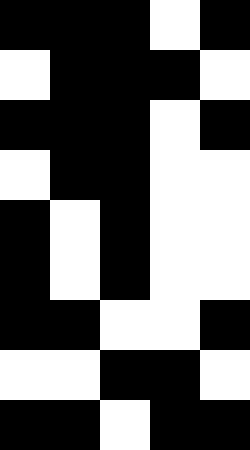[["black", "black", "black", "white", "black"], ["white", "black", "black", "black", "white"], ["black", "black", "black", "white", "black"], ["white", "black", "black", "white", "white"], ["black", "white", "black", "white", "white"], ["black", "white", "black", "white", "white"], ["black", "black", "white", "white", "black"], ["white", "white", "black", "black", "white"], ["black", "black", "white", "black", "black"]]